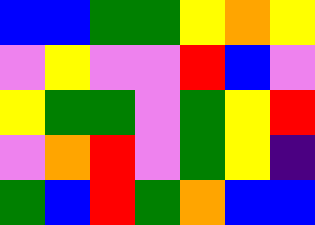[["blue", "blue", "green", "green", "yellow", "orange", "yellow"], ["violet", "yellow", "violet", "violet", "red", "blue", "violet"], ["yellow", "green", "green", "violet", "green", "yellow", "red"], ["violet", "orange", "red", "violet", "green", "yellow", "indigo"], ["green", "blue", "red", "green", "orange", "blue", "blue"]]